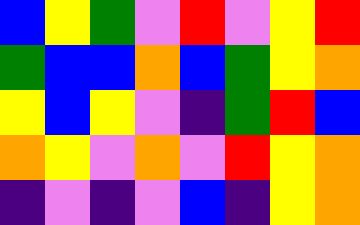[["blue", "yellow", "green", "violet", "red", "violet", "yellow", "red"], ["green", "blue", "blue", "orange", "blue", "green", "yellow", "orange"], ["yellow", "blue", "yellow", "violet", "indigo", "green", "red", "blue"], ["orange", "yellow", "violet", "orange", "violet", "red", "yellow", "orange"], ["indigo", "violet", "indigo", "violet", "blue", "indigo", "yellow", "orange"]]